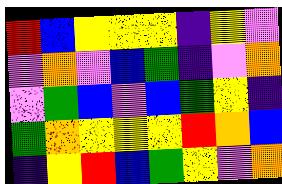[["red", "blue", "yellow", "yellow", "yellow", "indigo", "yellow", "violet"], ["violet", "orange", "violet", "blue", "green", "indigo", "violet", "orange"], ["violet", "green", "blue", "violet", "blue", "green", "yellow", "indigo"], ["green", "orange", "yellow", "yellow", "yellow", "red", "orange", "blue"], ["indigo", "yellow", "red", "blue", "green", "yellow", "violet", "orange"]]